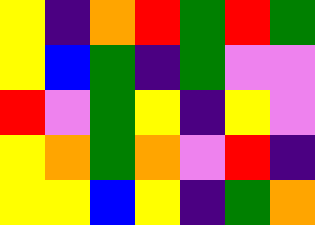[["yellow", "indigo", "orange", "red", "green", "red", "green"], ["yellow", "blue", "green", "indigo", "green", "violet", "violet"], ["red", "violet", "green", "yellow", "indigo", "yellow", "violet"], ["yellow", "orange", "green", "orange", "violet", "red", "indigo"], ["yellow", "yellow", "blue", "yellow", "indigo", "green", "orange"]]